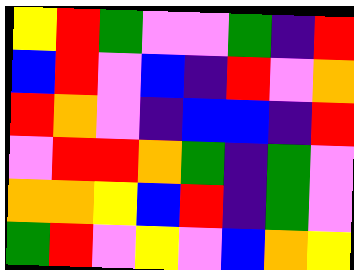[["yellow", "red", "green", "violet", "violet", "green", "indigo", "red"], ["blue", "red", "violet", "blue", "indigo", "red", "violet", "orange"], ["red", "orange", "violet", "indigo", "blue", "blue", "indigo", "red"], ["violet", "red", "red", "orange", "green", "indigo", "green", "violet"], ["orange", "orange", "yellow", "blue", "red", "indigo", "green", "violet"], ["green", "red", "violet", "yellow", "violet", "blue", "orange", "yellow"]]